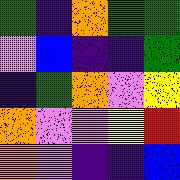[["green", "indigo", "orange", "green", "green"], ["violet", "blue", "indigo", "indigo", "green"], ["indigo", "green", "orange", "violet", "yellow"], ["orange", "violet", "violet", "yellow", "red"], ["orange", "violet", "indigo", "indigo", "blue"]]